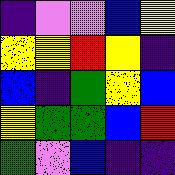[["indigo", "violet", "violet", "blue", "yellow"], ["yellow", "yellow", "red", "yellow", "indigo"], ["blue", "indigo", "green", "yellow", "blue"], ["yellow", "green", "green", "blue", "red"], ["green", "violet", "blue", "indigo", "indigo"]]